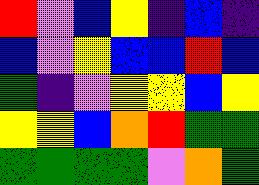[["red", "violet", "blue", "yellow", "indigo", "blue", "indigo"], ["blue", "violet", "yellow", "blue", "blue", "red", "blue"], ["green", "indigo", "violet", "yellow", "yellow", "blue", "yellow"], ["yellow", "yellow", "blue", "orange", "red", "green", "green"], ["green", "green", "green", "green", "violet", "orange", "green"]]